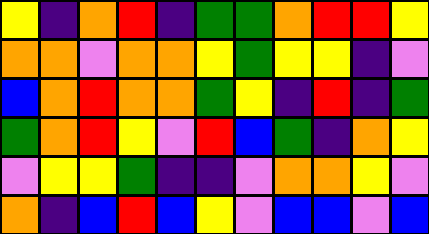[["yellow", "indigo", "orange", "red", "indigo", "green", "green", "orange", "red", "red", "yellow"], ["orange", "orange", "violet", "orange", "orange", "yellow", "green", "yellow", "yellow", "indigo", "violet"], ["blue", "orange", "red", "orange", "orange", "green", "yellow", "indigo", "red", "indigo", "green"], ["green", "orange", "red", "yellow", "violet", "red", "blue", "green", "indigo", "orange", "yellow"], ["violet", "yellow", "yellow", "green", "indigo", "indigo", "violet", "orange", "orange", "yellow", "violet"], ["orange", "indigo", "blue", "red", "blue", "yellow", "violet", "blue", "blue", "violet", "blue"]]